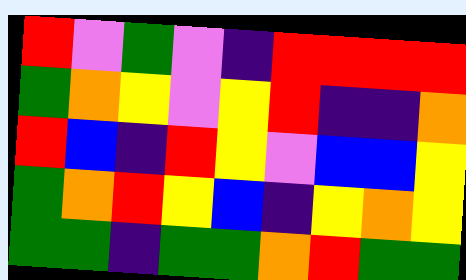[["red", "violet", "green", "violet", "indigo", "red", "red", "red", "red"], ["green", "orange", "yellow", "violet", "yellow", "red", "indigo", "indigo", "orange"], ["red", "blue", "indigo", "red", "yellow", "violet", "blue", "blue", "yellow"], ["green", "orange", "red", "yellow", "blue", "indigo", "yellow", "orange", "yellow"], ["green", "green", "indigo", "green", "green", "orange", "red", "green", "green"]]